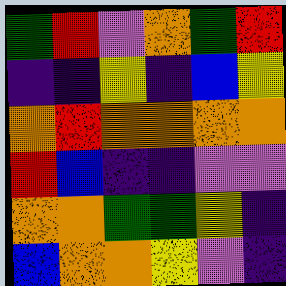[["green", "red", "violet", "orange", "green", "red"], ["indigo", "indigo", "yellow", "indigo", "blue", "yellow"], ["orange", "red", "orange", "orange", "orange", "orange"], ["red", "blue", "indigo", "indigo", "violet", "violet"], ["orange", "orange", "green", "green", "yellow", "indigo"], ["blue", "orange", "orange", "yellow", "violet", "indigo"]]